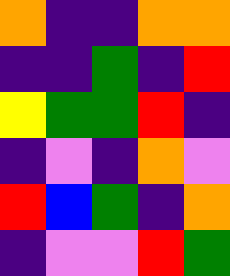[["orange", "indigo", "indigo", "orange", "orange"], ["indigo", "indigo", "green", "indigo", "red"], ["yellow", "green", "green", "red", "indigo"], ["indigo", "violet", "indigo", "orange", "violet"], ["red", "blue", "green", "indigo", "orange"], ["indigo", "violet", "violet", "red", "green"]]